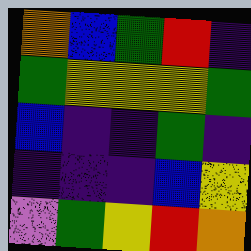[["orange", "blue", "green", "red", "indigo"], ["green", "yellow", "yellow", "yellow", "green"], ["blue", "indigo", "indigo", "green", "indigo"], ["indigo", "indigo", "indigo", "blue", "yellow"], ["violet", "green", "yellow", "red", "orange"]]